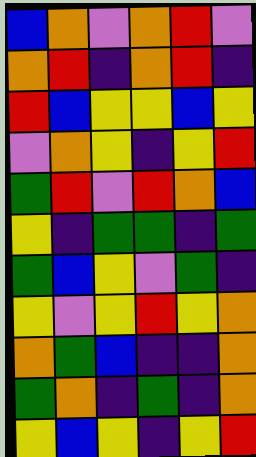[["blue", "orange", "violet", "orange", "red", "violet"], ["orange", "red", "indigo", "orange", "red", "indigo"], ["red", "blue", "yellow", "yellow", "blue", "yellow"], ["violet", "orange", "yellow", "indigo", "yellow", "red"], ["green", "red", "violet", "red", "orange", "blue"], ["yellow", "indigo", "green", "green", "indigo", "green"], ["green", "blue", "yellow", "violet", "green", "indigo"], ["yellow", "violet", "yellow", "red", "yellow", "orange"], ["orange", "green", "blue", "indigo", "indigo", "orange"], ["green", "orange", "indigo", "green", "indigo", "orange"], ["yellow", "blue", "yellow", "indigo", "yellow", "red"]]